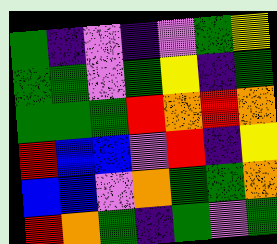[["green", "indigo", "violet", "indigo", "violet", "green", "yellow"], ["green", "green", "violet", "green", "yellow", "indigo", "green"], ["green", "green", "green", "red", "orange", "red", "orange"], ["red", "blue", "blue", "violet", "red", "indigo", "yellow"], ["blue", "blue", "violet", "orange", "green", "green", "orange"], ["red", "orange", "green", "indigo", "green", "violet", "green"]]